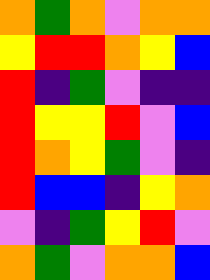[["orange", "green", "orange", "violet", "orange", "orange"], ["yellow", "red", "red", "orange", "yellow", "blue"], ["red", "indigo", "green", "violet", "indigo", "indigo"], ["red", "yellow", "yellow", "red", "violet", "blue"], ["red", "orange", "yellow", "green", "violet", "indigo"], ["red", "blue", "blue", "indigo", "yellow", "orange"], ["violet", "indigo", "green", "yellow", "red", "violet"], ["orange", "green", "violet", "orange", "orange", "blue"]]